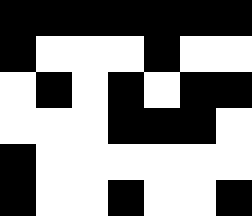[["black", "black", "black", "black", "black", "black", "black"], ["black", "white", "white", "white", "black", "white", "white"], ["white", "black", "white", "black", "white", "black", "black"], ["white", "white", "white", "black", "black", "black", "white"], ["black", "white", "white", "white", "white", "white", "white"], ["black", "white", "white", "black", "white", "white", "black"]]